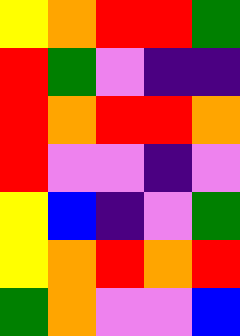[["yellow", "orange", "red", "red", "green"], ["red", "green", "violet", "indigo", "indigo"], ["red", "orange", "red", "red", "orange"], ["red", "violet", "violet", "indigo", "violet"], ["yellow", "blue", "indigo", "violet", "green"], ["yellow", "orange", "red", "orange", "red"], ["green", "orange", "violet", "violet", "blue"]]